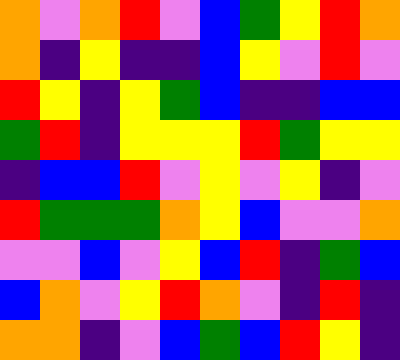[["orange", "violet", "orange", "red", "violet", "blue", "green", "yellow", "red", "orange"], ["orange", "indigo", "yellow", "indigo", "indigo", "blue", "yellow", "violet", "red", "violet"], ["red", "yellow", "indigo", "yellow", "green", "blue", "indigo", "indigo", "blue", "blue"], ["green", "red", "indigo", "yellow", "yellow", "yellow", "red", "green", "yellow", "yellow"], ["indigo", "blue", "blue", "red", "violet", "yellow", "violet", "yellow", "indigo", "violet"], ["red", "green", "green", "green", "orange", "yellow", "blue", "violet", "violet", "orange"], ["violet", "violet", "blue", "violet", "yellow", "blue", "red", "indigo", "green", "blue"], ["blue", "orange", "violet", "yellow", "red", "orange", "violet", "indigo", "red", "indigo"], ["orange", "orange", "indigo", "violet", "blue", "green", "blue", "red", "yellow", "indigo"]]